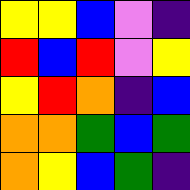[["yellow", "yellow", "blue", "violet", "indigo"], ["red", "blue", "red", "violet", "yellow"], ["yellow", "red", "orange", "indigo", "blue"], ["orange", "orange", "green", "blue", "green"], ["orange", "yellow", "blue", "green", "indigo"]]